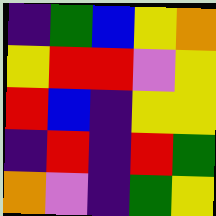[["indigo", "green", "blue", "yellow", "orange"], ["yellow", "red", "red", "violet", "yellow"], ["red", "blue", "indigo", "yellow", "yellow"], ["indigo", "red", "indigo", "red", "green"], ["orange", "violet", "indigo", "green", "yellow"]]